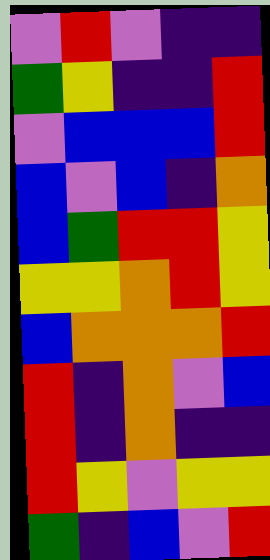[["violet", "red", "violet", "indigo", "indigo"], ["green", "yellow", "indigo", "indigo", "red"], ["violet", "blue", "blue", "blue", "red"], ["blue", "violet", "blue", "indigo", "orange"], ["blue", "green", "red", "red", "yellow"], ["yellow", "yellow", "orange", "red", "yellow"], ["blue", "orange", "orange", "orange", "red"], ["red", "indigo", "orange", "violet", "blue"], ["red", "indigo", "orange", "indigo", "indigo"], ["red", "yellow", "violet", "yellow", "yellow"], ["green", "indigo", "blue", "violet", "red"]]